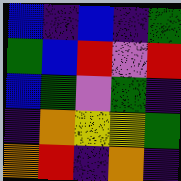[["blue", "indigo", "blue", "indigo", "green"], ["green", "blue", "red", "violet", "red"], ["blue", "green", "violet", "green", "indigo"], ["indigo", "orange", "yellow", "yellow", "green"], ["orange", "red", "indigo", "orange", "indigo"]]